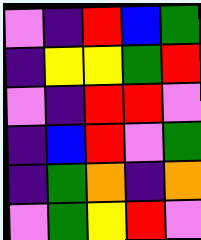[["violet", "indigo", "red", "blue", "green"], ["indigo", "yellow", "yellow", "green", "red"], ["violet", "indigo", "red", "red", "violet"], ["indigo", "blue", "red", "violet", "green"], ["indigo", "green", "orange", "indigo", "orange"], ["violet", "green", "yellow", "red", "violet"]]